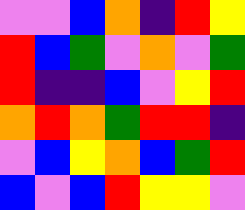[["violet", "violet", "blue", "orange", "indigo", "red", "yellow"], ["red", "blue", "green", "violet", "orange", "violet", "green"], ["red", "indigo", "indigo", "blue", "violet", "yellow", "red"], ["orange", "red", "orange", "green", "red", "red", "indigo"], ["violet", "blue", "yellow", "orange", "blue", "green", "red"], ["blue", "violet", "blue", "red", "yellow", "yellow", "violet"]]